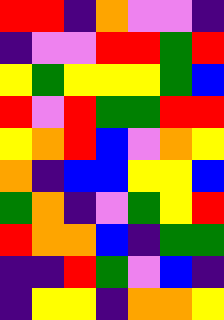[["red", "red", "indigo", "orange", "violet", "violet", "indigo"], ["indigo", "violet", "violet", "red", "red", "green", "red"], ["yellow", "green", "yellow", "yellow", "yellow", "green", "blue"], ["red", "violet", "red", "green", "green", "red", "red"], ["yellow", "orange", "red", "blue", "violet", "orange", "yellow"], ["orange", "indigo", "blue", "blue", "yellow", "yellow", "blue"], ["green", "orange", "indigo", "violet", "green", "yellow", "red"], ["red", "orange", "orange", "blue", "indigo", "green", "green"], ["indigo", "indigo", "red", "green", "violet", "blue", "indigo"], ["indigo", "yellow", "yellow", "indigo", "orange", "orange", "yellow"]]